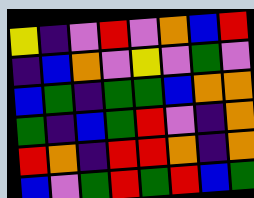[["yellow", "indigo", "violet", "red", "violet", "orange", "blue", "red"], ["indigo", "blue", "orange", "violet", "yellow", "violet", "green", "violet"], ["blue", "green", "indigo", "green", "green", "blue", "orange", "orange"], ["green", "indigo", "blue", "green", "red", "violet", "indigo", "orange"], ["red", "orange", "indigo", "red", "red", "orange", "indigo", "orange"], ["blue", "violet", "green", "red", "green", "red", "blue", "green"]]